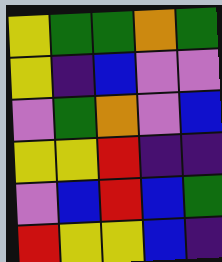[["yellow", "green", "green", "orange", "green"], ["yellow", "indigo", "blue", "violet", "violet"], ["violet", "green", "orange", "violet", "blue"], ["yellow", "yellow", "red", "indigo", "indigo"], ["violet", "blue", "red", "blue", "green"], ["red", "yellow", "yellow", "blue", "indigo"]]